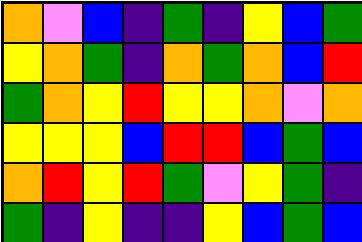[["orange", "violet", "blue", "indigo", "green", "indigo", "yellow", "blue", "green"], ["yellow", "orange", "green", "indigo", "orange", "green", "orange", "blue", "red"], ["green", "orange", "yellow", "red", "yellow", "yellow", "orange", "violet", "orange"], ["yellow", "yellow", "yellow", "blue", "red", "red", "blue", "green", "blue"], ["orange", "red", "yellow", "red", "green", "violet", "yellow", "green", "indigo"], ["green", "indigo", "yellow", "indigo", "indigo", "yellow", "blue", "green", "blue"]]